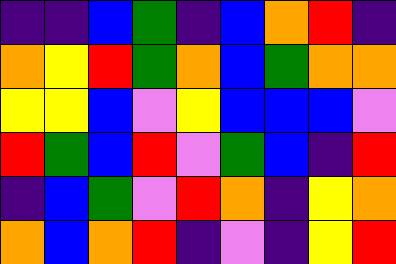[["indigo", "indigo", "blue", "green", "indigo", "blue", "orange", "red", "indigo"], ["orange", "yellow", "red", "green", "orange", "blue", "green", "orange", "orange"], ["yellow", "yellow", "blue", "violet", "yellow", "blue", "blue", "blue", "violet"], ["red", "green", "blue", "red", "violet", "green", "blue", "indigo", "red"], ["indigo", "blue", "green", "violet", "red", "orange", "indigo", "yellow", "orange"], ["orange", "blue", "orange", "red", "indigo", "violet", "indigo", "yellow", "red"]]